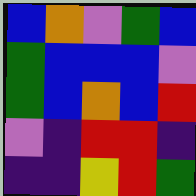[["blue", "orange", "violet", "green", "blue"], ["green", "blue", "blue", "blue", "violet"], ["green", "blue", "orange", "blue", "red"], ["violet", "indigo", "red", "red", "indigo"], ["indigo", "indigo", "yellow", "red", "green"]]